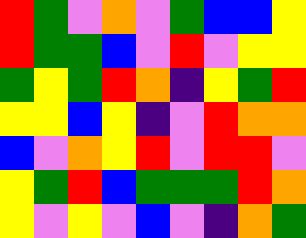[["red", "green", "violet", "orange", "violet", "green", "blue", "blue", "yellow"], ["red", "green", "green", "blue", "violet", "red", "violet", "yellow", "yellow"], ["green", "yellow", "green", "red", "orange", "indigo", "yellow", "green", "red"], ["yellow", "yellow", "blue", "yellow", "indigo", "violet", "red", "orange", "orange"], ["blue", "violet", "orange", "yellow", "red", "violet", "red", "red", "violet"], ["yellow", "green", "red", "blue", "green", "green", "green", "red", "orange"], ["yellow", "violet", "yellow", "violet", "blue", "violet", "indigo", "orange", "green"]]